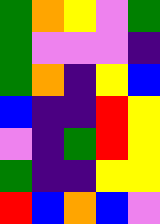[["green", "orange", "yellow", "violet", "green"], ["green", "violet", "violet", "violet", "indigo"], ["green", "orange", "indigo", "yellow", "blue"], ["blue", "indigo", "indigo", "red", "yellow"], ["violet", "indigo", "green", "red", "yellow"], ["green", "indigo", "indigo", "yellow", "yellow"], ["red", "blue", "orange", "blue", "violet"]]